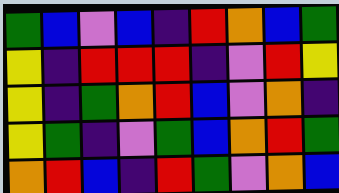[["green", "blue", "violet", "blue", "indigo", "red", "orange", "blue", "green"], ["yellow", "indigo", "red", "red", "red", "indigo", "violet", "red", "yellow"], ["yellow", "indigo", "green", "orange", "red", "blue", "violet", "orange", "indigo"], ["yellow", "green", "indigo", "violet", "green", "blue", "orange", "red", "green"], ["orange", "red", "blue", "indigo", "red", "green", "violet", "orange", "blue"]]